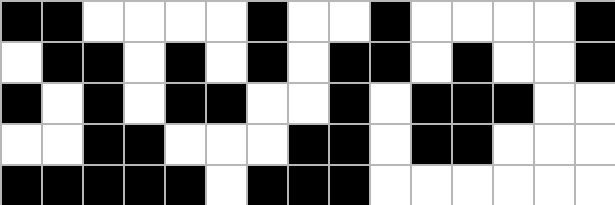[["black", "black", "white", "white", "white", "white", "black", "white", "white", "black", "white", "white", "white", "white", "black"], ["white", "black", "black", "white", "black", "white", "black", "white", "black", "black", "white", "black", "white", "white", "black"], ["black", "white", "black", "white", "black", "black", "white", "white", "black", "white", "black", "black", "black", "white", "white"], ["white", "white", "black", "black", "white", "white", "white", "black", "black", "white", "black", "black", "white", "white", "white"], ["black", "black", "black", "black", "black", "white", "black", "black", "black", "white", "white", "white", "white", "white", "white"]]